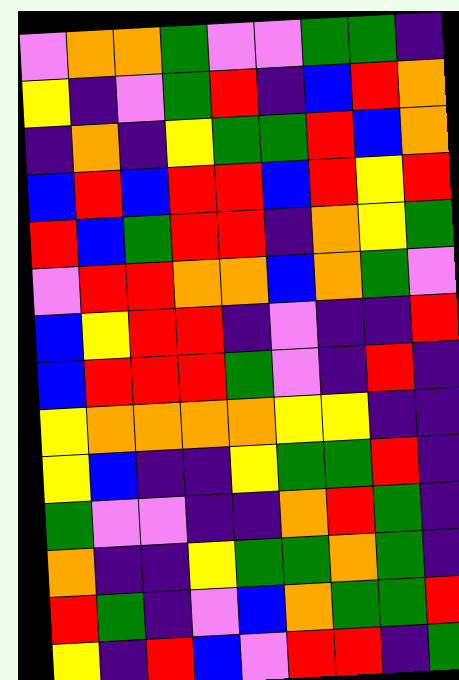[["violet", "orange", "orange", "green", "violet", "violet", "green", "green", "indigo"], ["yellow", "indigo", "violet", "green", "red", "indigo", "blue", "red", "orange"], ["indigo", "orange", "indigo", "yellow", "green", "green", "red", "blue", "orange"], ["blue", "red", "blue", "red", "red", "blue", "red", "yellow", "red"], ["red", "blue", "green", "red", "red", "indigo", "orange", "yellow", "green"], ["violet", "red", "red", "orange", "orange", "blue", "orange", "green", "violet"], ["blue", "yellow", "red", "red", "indigo", "violet", "indigo", "indigo", "red"], ["blue", "red", "red", "red", "green", "violet", "indigo", "red", "indigo"], ["yellow", "orange", "orange", "orange", "orange", "yellow", "yellow", "indigo", "indigo"], ["yellow", "blue", "indigo", "indigo", "yellow", "green", "green", "red", "indigo"], ["green", "violet", "violet", "indigo", "indigo", "orange", "red", "green", "indigo"], ["orange", "indigo", "indigo", "yellow", "green", "green", "orange", "green", "indigo"], ["red", "green", "indigo", "violet", "blue", "orange", "green", "green", "red"], ["yellow", "indigo", "red", "blue", "violet", "red", "red", "indigo", "green"]]